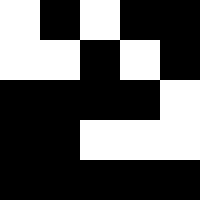[["white", "black", "white", "black", "black"], ["white", "white", "black", "white", "black"], ["black", "black", "black", "black", "white"], ["black", "black", "white", "white", "white"], ["black", "black", "black", "black", "black"]]